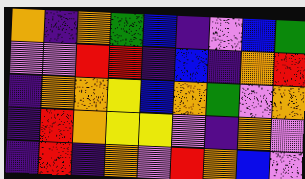[["orange", "indigo", "orange", "green", "blue", "indigo", "violet", "blue", "green"], ["violet", "violet", "red", "red", "indigo", "blue", "indigo", "orange", "red"], ["indigo", "orange", "orange", "yellow", "blue", "orange", "green", "violet", "orange"], ["indigo", "red", "orange", "yellow", "yellow", "violet", "indigo", "orange", "violet"], ["indigo", "red", "indigo", "orange", "violet", "red", "orange", "blue", "violet"]]